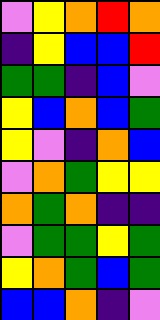[["violet", "yellow", "orange", "red", "orange"], ["indigo", "yellow", "blue", "blue", "red"], ["green", "green", "indigo", "blue", "violet"], ["yellow", "blue", "orange", "blue", "green"], ["yellow", "violet", "indigo", "orange", "blue"], ["violet", "orange", "green", "yellow", "yellow"], ["orange", "green", "orange", "indigo", "indigo"], ["violet", "green", "green", "yellow", "green"], ["yellow", "orange", "green", "blue", "green"], ["blue", "blue", "orange", "indigo", "violet"]]